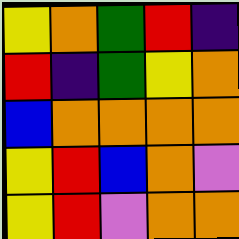[["yellow", "orange", "green", "red", "indigo"], ["red", "indigo", "green", "yellow", "orange"], ["blue", "orange", "orange", "orange", "orange"], ["yellow", "red", "blue", "orange", "violet"], ["yellow", "red", "violet", "orange", "orange"]]